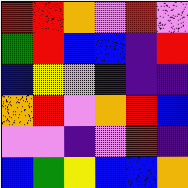[["red", "red", "orange", "violet", "red", "violet"], ["green", "red", "blue", "blue", "indigo", "red"], ["blue", "yellow", "violet", "indigo", "indigo", "indigo"], ["orange", "red", "violet", "orange", "red", "blue"], ["violet", "violet", "indigo", "violet", "red", "indigo"], ["blue", "green", "yellow", "blue", "blue", "orange"]]